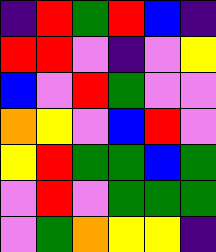[["indigo", "red", "green", "red", "blue", "indigo"], ["red", "red", "violet", "indigo", "violet", "yellow"], ["blue", "violet", "red", "green", "violet", "violet"], ["orange", "yellow", "violet", "blue", "red", "violet"], ["yellow", "red", "green", "green", "blue", "green"], ["violet", "red", "violet", "green", "green", "green"], ["violet", "green", "orange", "yellow", "yellow", "indigo"]]